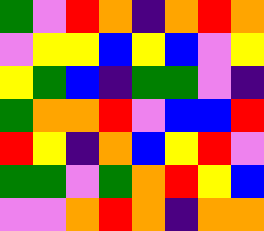[["green", "violet", "red", "orange", "indigo", "orange", "red", "orange"], ["violet", "yellow", "yellow", "blue", "yellow", "blue", "violet", "yellow"], ["yellow", "green", "blue", "indigo", "green", "green", "violet", "indigo"], ["green", "orange", "orange", "red", "violet", "blue", "blue", "red"], ["red", "yellow", "indigo", "orange", "blue", "yellow", "red", "violet"], ["green", "green", "violet", "green", "orange", "red", "yellow", "blue"], ["violet", "violet", "orange", "red", "orange", "indigo", "orange", "orange"]]